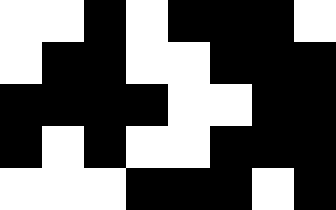[["white", "white", "black", "white", "black", "black", "black", "white"], ["white", "black", "black", "white", "white", "black", "black", "black"], ["black", "black", "black", "black", "white", "white", "black", "black"], ["black", "white", "black", "white", "white", "black", "black", "black"], ["white", "white", "white", "black", "black", "black", "white", "black"]]